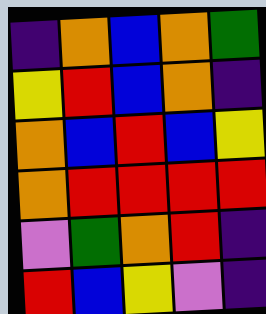[["indigo", "orange", "blue", "orange", "green"], ["yellow", "red", "blue", "orange", "indigo"], ["orange", "blue", "red", "blue", "yellow"], ["orange", "red", "red", "red", "red"], ["violet", "green", "orange", "red", "indigo"], ["red", "blue", "yellow", "violet", "indigo"]]